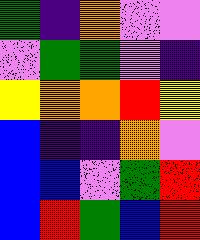[["green", "indigo", "orange", "violet", "violet"], ["violet", "green", "green", "violet", "indigo"], ["yellow", "orange", "orange", "red", "yellow"], ["blue", "indigo", "indigo", "orange", "violet"], ["blue", "blue", "violet", "green", "red"], ["blue", "red", "green", "blue", "red"]]